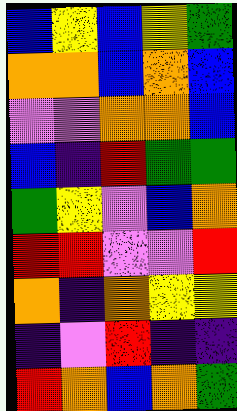[["blue", "yellow", "blue", "yellow", "green"], ["orange", "orange", "blue", "orange", "blue"], ["violet", "violet", "orange", "orange", "blue"], ["blue", "indigo", "red", "green", "green"], ["green", "yellow", "violet", "blue", "orange"], ["red", "red", "violet", "violet", "red"], ["orange", "indigo", "orange", "yellow", "yellow"], ["indigo", "violet", "red", "indigo", "indigo"], ["red", "orange", "blue", "orange", "green"]]